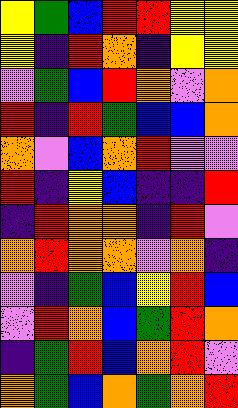[["yellow", "green", "blue", "red", "red", "yellow", "yellow"], ["yellow", "indigo", "red", "orange", "indigo", "yellow", "yellow"], ["violet", "green", "blue", "red", "orange", "violet", "orange"], ["red", "indigo", "red", "green", "blue", "blue", "orange"], ["orange", "violet", "blue", "orange", "red", "violet", "violet"], ["red", "indigo", "yellow", "blue", "indigo", "indigo", "red"], ["indigo", "red", "orange", "orange", "indigo", "red", "violet"], ["orange", "red", "orange", "orange", "violet", "orange", "indigo"], ["violet", "indigo", "green", "blue", "yellow", "red", "blue"], ["violet", "red", "orange", "blue", "green", "red", "orange"], ["indigo", "green", "red", "blue", "orange", "red", "violet"], ["orange", "green", "blue", "orange", "green", "orange", "red"]]